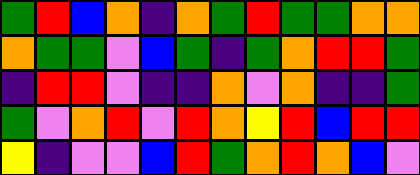[["green", "red", "blue", "orange", "indigo", "orange", "green", "red", "green", "green", "orange", "orange"], ["orange", "green", "green", "violet", "blue", "green", "indigo", "green", "orange", "red", "red", "green"], ["indigo", "red", "red", "violet", "indigo", "indigo", "orange", "violet", "orange", "indigo", "indigo", "green"], ["green", "violet", "orange", "red", "violet", "red", "orange", "yellow", "red", "blue", "red", "red"], ["yellow", "indigo", "violet", "violet", "blue", "red", "green", "orange", "red", "orange", "blue", "violet"]]